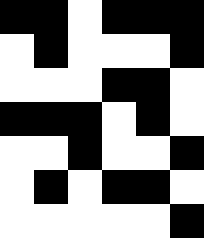[["black", "black", "white", "black", "black", "black"], ["white", "black", "white", "white", "white", "black"], ["white", "white", "white", "black", "black", "white"], ["black", "black", "black", "white", "black", "white"], ["white", "white", "black", "white", "white", "black"], ["white", "black", "white", "black", "black", "white"], ["white", "white", "white", "white", "white", "black"]]